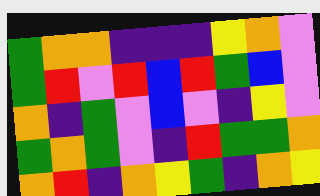[["green", "orange", "orange", "indigo", "indigo", "indigo", "yellow", "orange", "violet"], ["green", "red", "violet", "red", "blue", "red", "green", "blue", "violet"], ["orange", "indigo", "green", "violet", "blue", "violet", "indigo", "yellow", "violet"], ["green", "orange", "green", "violet", "indigo", "red", "green", "green", "orange"], ["orange", "red", "indigo", "orange", "yellow", "green", "indigo", "orange", "yellow"]]